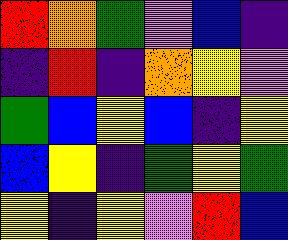[["red", "orange", "green", "violet", "blue", "indigo"], ["indigo", "red", "indigo", "orange", "yellow", "violet"], ["green", "blue", "yellow", "blue", "indigo", "yellow"], ["blue", "yellow", "indigo", "green", "yellow", "green"], ["yellow", "indigo", "yellow", "violet", "red", "blue"]]